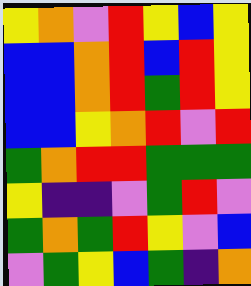[["yellow", "orange", "violet", "red", "yellow", "blue", "yellow"], ["blue", "blue", "orange", "red", "blue", "red", "yellow"], ["blue", "blue", "orange", "red", "green", "red", "yellow"], ["blue", "blue", "yellow", "orange", "red", "violet", "red"], ["green", "orange", "red", "red", "green", "green", "green"], ["yellow", "indigo", "indigo", "violet", "green", "red", "violet"], ["green", "orange", "green", "red", "yellow", "violet", "blue"], ["violet", "green", "yellow", "blue", "green", "indigo", "orange"]]